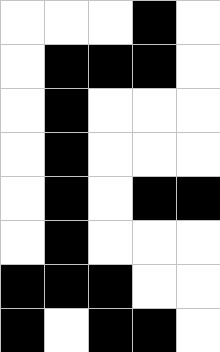[["white", "white", "white", "black", "white"], ["white", "black", "black", "black", "white"], ["white", "black", "white", "white", "white"], ["white", "black", "white", "white", "white"], ["white", "black", "white", "black", "black"], ["white", "black", "white", "white", "white"], ["black", "black", "black", "white", "white"], ["black", "white", "black", "black", "white"]]